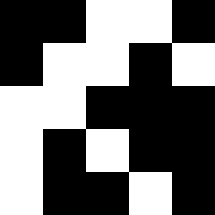[["black", "black", "white", "white", "black"], ["black", "white", "white", "black", "white"], ["white", "white", "black", "black", "black"], ["white", "black", "white", "black", "black"], ["white", "black", "black", "white", "black"]]